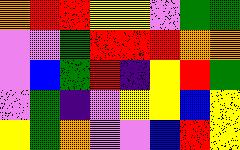[["orange", "red", "red", "yellow", "yellow", "violet", "green", "green"], ["violet", "violet", "green", "red", "red", "red", "orange", "orange"], ["violet", "blue", "green", "red", "indigo", "yellow", "red", "green"], ["violet", "green", "indigo", "violet", "yellow", "yellow", "blue", "yellow"], ["yellow", "green", "orange", "violet", "violet", "blue", "red", "yellow"]]